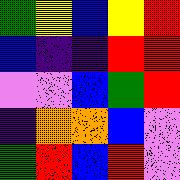[["green", "yellow", "blue", "yellow", "red"], ["blue", "indigo", "indigo", "red", "red"], ["violet", "violet", "blue", "green", "red"], ["indigo", "orange", "orange", "blue", "violet"], ["green", "red", "blue", "red", "violet"]]